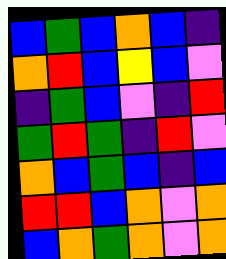[["blue", "green", "blue", "orange", "blue", "indigo"], ["orange", "red", "blue", "yellow", "blue", "violet"], ["indigo", "green", "blue", "violet", "indigo", "red"], ["green", "red", "green", "indigo", "red", "violet"], ["orange", "blue", "green", "blue", "indigo", "blue"], ["red", "red", "blue", "orange", "violet", "orange"], ["blue", "orange", "green", "orange", "violet", "orange"]]